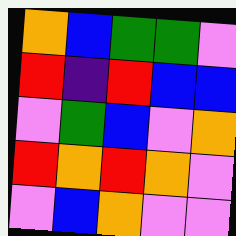[["orange", "blue", "green", "green", "violet"], ["red", "indigo", "red", "blue", "blue"], ["violet", "green", "blue", "violet", "orange"], ["red", "orange", "red", "orange", "violet"], ["violet", "blue", "orange", "violet", "violet"]]